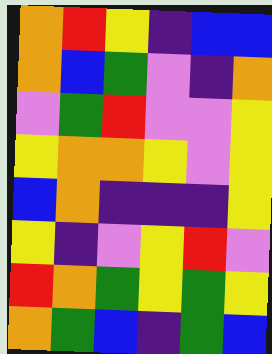[["orange", "red", "yellow", "indigo", "blue", "blue"], ["orange", "blue", "green", "violet", "indigo", "orange"], ["violet", "green", "red", "violet", "violet", "yellow"], ["yellow", "orange", "orange", "yellow", "violet", "yellow"], ["blue", "orange", "indigo", "indigo", "indigo", "yellow"], ["yellow", "indigo", "violet", "yellow", "red", "violet"], ["red", "orange", "green", "yellow", "green", "yellow"], ["orange", "green", "blue", "indigo", "green", "blue"]]